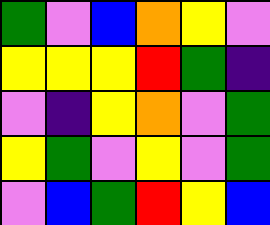[["green", "violet", "blue", "orange", "yellow", "violet"], ["yellow", "yellow", "yellow", "red", "green", "indigo"], ["violet", "indigo", "yellow", "orange", "violet", "green"], ["yellow", "green", "violet", "yellow", "violet", "green"], ["violet", "blue", "green", "red", "yellow", "blue"]]